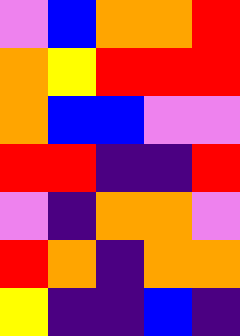[["violet", "blue", "orange", "orange", "red"], ["orange", "yellow", "red", "red", "red"], ["orange", "blue", "blue", "violet", "violet"], ["red", "red", "indigo", "indigo", "red"], ["violet", "indigo", "orange", "orange", "violet"], ["red", "orange", "indigo", "orange", "orange"], ["yellow", "indigo", "indigo", "blue", "indigo"]]